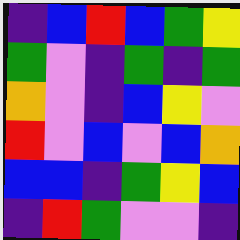[["indigo", "blue", "red", "blue", "green", "yellow"], ["green", "violet", "indigo", "green", "indigo", "green"], ["orange", "violet", "indigo", "blue", "yellow", "violet"], ["red", "violet", "blue", "violet", "blue", "orange"], ["blue", "blue", "indigo", "green", "yellow", "blue"], ["indigo", "red", "green", "violet", "violet", "indigo"]]